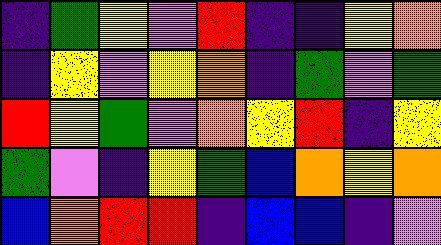[["indigo", "green", "yellow", "violet", "red", "indigo", "indigo", "yellow", "orange"], ["indigo", "yellow", "violet", "yellow", "orange", "indigo", "green", "violet", "green"], ["red", "yellow", "green", "violet", "orange", "yellow", "red", "indigo", "yellow"], ["green", "violet", "indigo", "yellow", "green", "blue", "orange", "yellow", "orange"], ["blue", "orange", "red", "red", "indigo", "blue", "blue", "indigo", "violet"]]